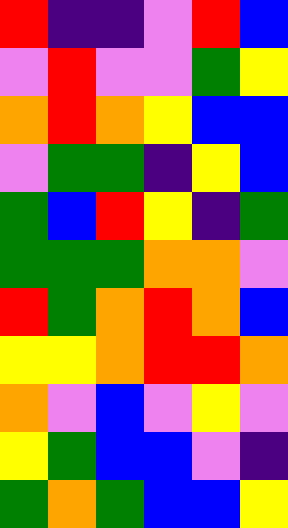[["red", "indigo", "indigo", "violet", "red", "blue"], ["violet", "red", "violet", "violet", "green", "yellow"], ["orange", "red", "orange", "yellow", "blue", "blue"], ["violet", "green", "green", "indigo", "yellow", "blue"], ["green", "blue", "red", "yellow", "indigo", "green"], ["green", "green", "green", "orange", "orange", "violet"], ["red", "green", "orange", "red", "orange", "blue"], ["yellow", "yellow", "orange", "red", "red", "orange"], ["orange", "violet", "blue", "violet", "yellow", "violet"], ["yellow", "green", "blue", "blue", "violet", "indigo"], ["green", "orange", "green", "blue", "blue", "yellow"]]